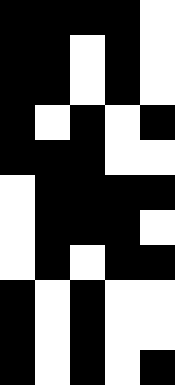[["black", "black", "black", "black", "white"], ["black", "black", "white", "black", "white"], ["black", "black", "white", "black", "white"], ["black", "white", "black", "white", "black"], ["black", "black", "black", "white", "white"], ["white", "black", "black", "black", "black"], ["white", "black", "black", "black", "white"], ["white", "black", "white", "black", "black"], ["black", "white", "black", "white", "white"], ["black", "white", "black", "white", "white"], ["black", "white", "black", "white", "black"]]